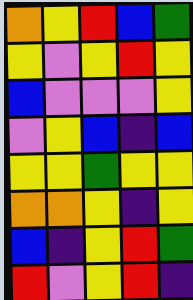[["orange", "yellow", "red", "blue", "green"], ["yellow", "violet", "yellow", "red", "yellow"], ["blue", "violet", "violet", "violet", "yellow"], ["violet", "yellow", "blue", "indigo", "blue"], ["yellow", "yellow", "green", "yellow", "yellow"], ["orange", "orange", "yellow", "indigo", "yellow"], ["blue", "indigo", "yellow", "red", "green"], ["red", "violet", "yellow", "red", "indigo"]]